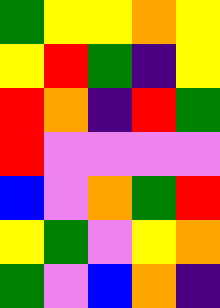[["green", "yellow", "yellow", "orange", "yellow"], ["yellow", "red", "green", "indigo", "yellow"], ["red", "orange", "indigo", "red", "green"], ["red", "violet", "violet", "violet", "violet"], ["blue", "violet", "orange", "green", "red"], ["yellow", "green", "violet", "yellow", "orange"], ["green", "violet", "blue", "orange", "indigo"]]